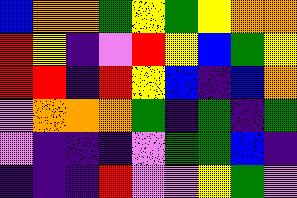[["blue", "orange", "orange", "green", "yellow", "green", "yellow", "orange", "orange"], ["red", "yellow", "indigo", "violet", "red", "yellow", "blue", "green", "yellow"], ["red", "red", "indigo", "red", "yellow", "blue", "indigo", "blue", "orange"], ["violet", "orange", "orange", "orange", "green", "indigo", "green", "indigo", "green"], ["violet", "indigo", "indigo", "indigo", "violet", "green", "green", "blue", "indigo"], ["indigo", "indigo", "indigo", "red", "violet", "violet", "yellow", "green", "violet"]]